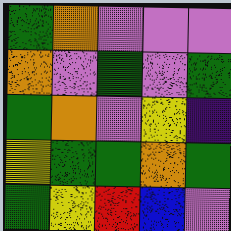[["green", "orange", "violet", "violet", "violet"], ["orange", "violet", "green", "violet", "green"], ["green", "orange", "violet", "yellow", "indigo"], ["yellow", "green", "green", "orange", "green"], ["green", "yellow", "red", "blue", "violet"]]